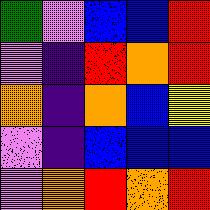[["green", "violet", "blue", "blue", "red"], ["violet", "indigo", "red", "orange", "red"], ["orange", "indigo", "orange", "blue", "yellow"], ["violet", "indigo", "blue", "blue", "blue"], ["violet", "orange", "red", "orange", "red"]]